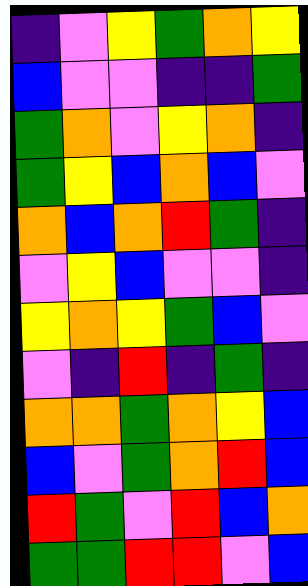[["indigo", "violet", "yellow", "green", "orange", "yellow"], ["blue", "violet", "violet", "indigo", "indigo", "green"], ["green", "orange", "violet", "yellow", "orange", "indigo"], ["green", "yellow", "blue", "orange", "blue", "violet"], ["orange", "blue", "orange", "red", "green", "indigo"], ["violet", "yellow", "blue", "violet", "violet", "indigo"], ["yellow", "orange", "yellow", "green", "blue", "violet"], ["violet", "indigo", "red", "indigo", "green", "indigo"], ["orange", "orange", "green", "orange", "yellow", "blue"], ["blue", "violet", "green", "orange", "red", "blue"], ["red", "green", "violet", "red", "blue", "orange"], ["green", "green", "red", "red", "violet", "blue"]]